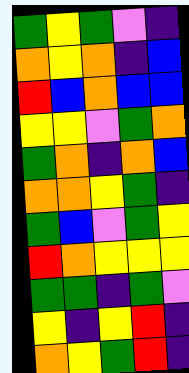[["green", "yellow", "green", "violet", "indigo"], ["orange", "yellow", "orange", "indigo", "blue"], ["red", "blue", "orange", "blue", "blue"], ["yellow", "yellow", "violet", "green", "orange"], ["green", "orange", "indigo", "orange", "blue"], ["orange", "orange", "yellow", "green", "indigo"], ["green", "blue", "violet", "green", "yellow"], ["red", "orange", "yellow", "yellow", "yellow"], ["green", "green", "indigo", "green", "violet"], ["yellow", "indigo", "yellow", "red", "indigo"], ["orange", "yellow", "green", "red", "indigo"]]